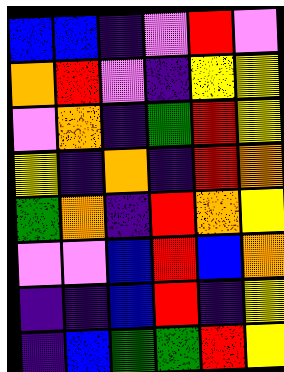[["blue", "blue", "indigo", "violet", "red", "violet"], ["orange", "red", "violet", "indigo", "yellow", "yellow"], ["violet", "orange", "indigo", "green", "red", "yellow"], ["yellow", "indigo", "orange", "indigo", "red", "orange"], ["green", "orange", "indigo", "red", "orange", "yellow"], ["violet", "violet", "blue", "red", "blue", "orange"], ["indigo", "indigo", "blue", "red", "indigo", "yellow"], ["indigo", "blue", "green", "green", "red", "yellow"]]